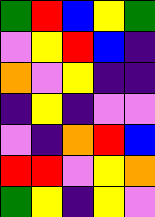[["green", "red", "blue", "yellow", "green"], ["violet", "yellow", "red", "blue", "indigo"], ["orange", "violet", "yellow", "indigo", "indigo"], ["indigo", "yellow", "indigo", "violet", "violet"], ["violet", "indigo", "orange", "red", "blue"], ["red", "red", "violet", "yellow", "orange"], ["green", "yellow", "indigo", "yellow", "violet"]]